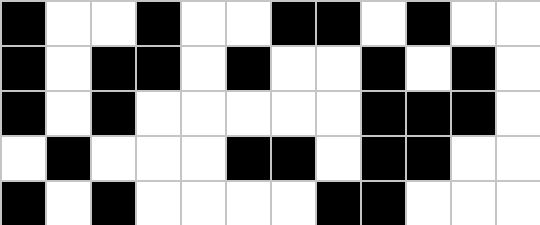[["black", "white", "white", "black", "white", "white", "black", "black", "white", "black", "white", "white"], ["black", "white", "black", "black", "white", "black", "white", "white", "black", "white", "black", "white"], ["black", "white", "black", "white", "white", "white", "white", "white", "black", "black", "black", "white"], ["white", "black", "white", "white", "white", "black", "black", "white", "black", "black", "white", "white"], ["black", "white", "black", "white", "white", "white", "white", "black", "black", "white", "white", "white"]]